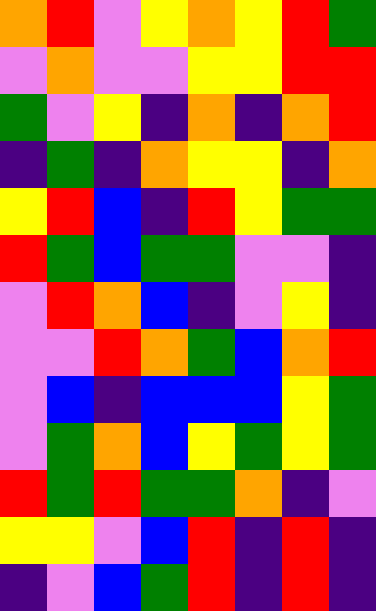[["orange", "red", "violet", "yellow", "orange", "yellow", "red", "green"], ["violet", "orange", "violet", "violet", "yellow", "yellow", "red", "red"], ["green", "violet", "yellow", "indigo", "orange", "indigo", "orange", "red"], ["indigo", "green", "indigo", "orange", "yellow", "yellow", "indigo", "orange"], ["yellow", "red", "blue", "indigo", "red", "yellow", "green", "green"], ["red", "green", "blue", "green", "green", "violet", "violet", "indigo"], ["violet", "red", "orange", "blue", "indigo", "violet", "yellow", "indigo"], ["violet", "violet", "red", "orange", "green", "blue", "orange", "red"], ["violet", "blue", "indigo", "blue", "blue", "blue", "yellow", "green"], ["violet", "green", "orange", "blue", "yellow", "green", "yellow", "green"], ["red", "green", "red", "green", "green", "orange", "indigo", "violet"], ["yellow", "yellow", "violet", "blue", "red", "indigo", "red", "indigo"], ["indigo", "violet", "blue", "green", "red", "indigo", "red", "indigo"]]